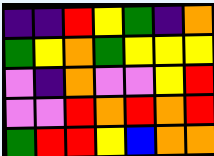[["indigo", "indigo", "red", "yellow", "green", "indigo", "orange"], ["green", "yellow", "orange", "green", "yellow", "yellow", "yellow"], ["violet", "indigo", "orange", "violet", "violet", "yellow", "red"], ["violet", "violet", "red", "orange", "red", "orange", "red"], ["green", "red", "red", "yellow", "blue", "orange", "orange"]]